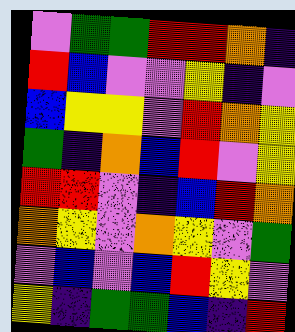[["violet", "green", "green", "red", "red", "orange", "indigo"], ["red", "blue", "violet", "violet", "yellow", "indigo", "violet"], ["blue", "yellow", "yellow", "violet", "red", "orange", "yellow"], ["green", "indigo", "orange", "blue", "red", "violet", "yellow"], ["red", "red", "violet", "indigo", "blue", "red", "orange"], ["orange", "yellow", "violet", "orange", "yellow", "violet", "green"], ["violet", "blue", "violet", "blue", "red", "yellow", "violet"], ["yellow", "indigo", "green", "green", "blue", "indigo", "red"]]